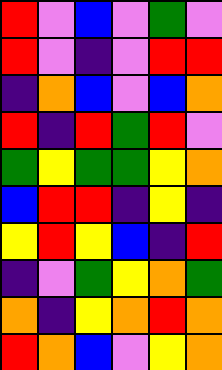[["red", "violet", "blue", "violet", "green", "violet"], ["red", "violet", "indigo", "violet", "red", "red"], ["indigo", "orange", "blue", "violet", "blue", "orange"], ["red", "indigo", "red", "green", "red", "violet"], ["green", "yellow", "green", "green", "yellow", "orange"], ["blue", "red", "red", "indigo", "yellow", "indigo"], ["yellow", "red", "yellow", "blue", "indigo", "red"], ["indigo", "violet", "green", "yellow", "orange", "green"], ["orange", "indigo", "yellow", "orange", "red", "orange"], ["red", "orange", "blue", "violet", "yellow", "orange"]]